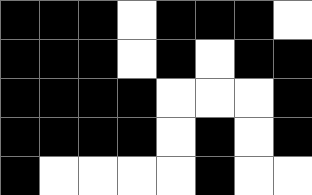[["black", "black", "black", "white", "black", "black", "black", "white"], ["black", "black", "black", "white", "black", "white", "black", "black"], ["black", "black", "black", "black", "white", "white", "white", "black"], ["black", "black", "black", "black", "white", "black", "white", "black"], ["black", "white", "white", "white", "white", "black", "white", "white"]]